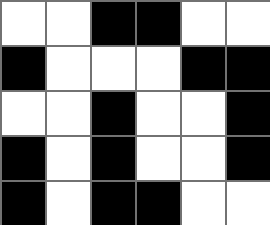[["white", "white", "black", "black", "white", "white"], ["black", "white", "white", "white", "black", "black"], ["white", "white", "black", "white", "white", "black"], ["black", "white", "black", "white", "white", "black"], ["black", "white", "black", "black", "white", "white"]]